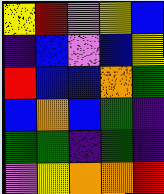[["yellow", "red", "violet", "yellow", "blue"], ["indigo", "blue", "violet", "blue", "yellow"], ["red", "blue", "blue", "orange", "green"], ["blue", "orange", "blue", "green", "indigo"], ["green", "green", "indigo", "green", "indigo"], ["violet", "yellow", "orange", "orange", "red"]]